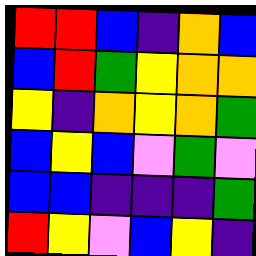[["red", "red", "blue", "indigo", "orange", "blue"], ["blue", "red", "green", "yellow", "orange", "orange"], ["yellow", "indigo", "orange", "yellow", "orange", "green"], ["blue", "yellow", "blue", "violet", "green", "violet"], ["blue", "blue", "indigo", "indigo", "indigo", "green"], ["red", "yellow", "violet", "blue", "yellow", "indigo"]]